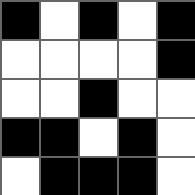[["black", "white", "black", "white", "black"], ["white", "white", "white", "white", "black"], ["white", "white", "black", "white", "white"], ["black", "black", "white", "black", "white"], ["white", "black", "black", "black", "white"]]